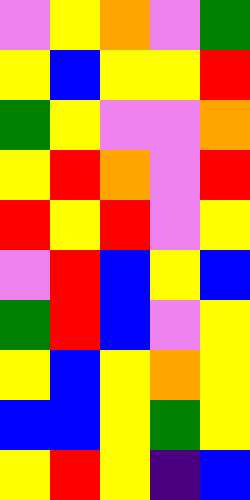[["violet", "yellow", "orange", "violet", "green"], ["yellow", "blue", "yellow", "yellow", "red"], ["green", "yellow", "violet", "violet", "orange"], ["yellow", "red", "orange", "violet", "red"], ["red", "yellow", "red", "violet", "yellow"], ["violet", "red", "blue", "yellow", "blue"], ["green", "red", "blue", "violet", "yellow"], ["yellow", "blue", "yellow", "orange", "yellow"], ["blue", "blue", "yellow", "green", "yellow"], ["yellow", "red", "yellow", "indigo", "blue"]]